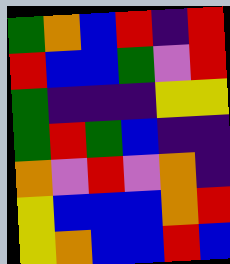[["green", "orange", "blue", "red", "indigo", "red"], ["red", "blue", "blue", "green", "violet", "red"], ["green", "indigo", "indigo", "indigo", "yellow", "yellow"], ["green", "red", "green", "blue", "indigo", "indigo"], ["orange", "violet", "red", "violet", "orange", "indigo"], ["yellow", "blue", "blue", "blue", "orange", "red"], ["yellow", "orange", "blue", "blue", "red", "blue"]]